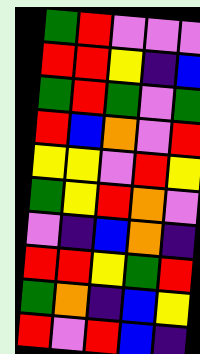[["green", "red", "violet", "violet", "violet"], ["red", "red", "yellow", "indigo", "blue"], ["green", "red", "green", "violet", "green"], ["red", "blue", "orange", "violet", "red"], ["yellow", "yellow", "violet", "red", "yellow"], ["green", "yellow", "red", "orange", "violet"], ["violet", "indigo", "blue", "orange", "indigo"], ["red", "red", "yellow", "green", "red"], ["green", "orange", "indigo", "blue", "yellow"], ["red", "violet", "red", "blue", "indigo"]]